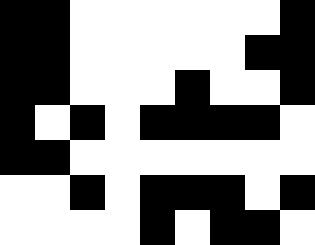[["black", "black", "white", "white", "white", "white", "white", "white", "black"], ["black", "black", "white", "white", "white", "white", "white", "black", "black"], ["black", "black", "white", "white", "white", "black", "white", "white", "black"], ["black", "white", "black", "white", "black", "black", "black", "black", "white"], ["black", "black", "white", "white", "white", "white", "white", "white", "white"], ["white", "white", "black", "white", "black", "black", "black", "white", "black"], ["white", "white", "white", "white", "black", "white", "black", "black", "white"]]